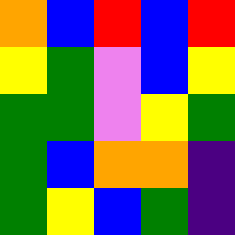[["orange", "blue", "red", "blue", "red"], ["yellow", "green", "violet", "blue", "yellow"], ["green", "green", "violet", "yellow", "green"], ["green", "blue", "orange", "orange", "indigo"], ["green", "yellow", "blue", "green", "indigo"]]